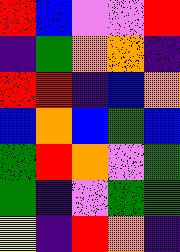[["red", "blue", "violet", "violet", "red"], ["indigo", "green", "orange", "orange", "indigo"], ["red", "red", "indigo", "blue", "orange"], ["blue", "orange", "blue", "green", "blue"], ["green", "red", "orange", "violet", "green"], ["green", "indigo", "violet", "green", "green"], ["yellow", "indigo", "red", "orange", "indigo"]]